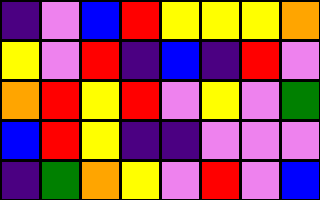[["indigo", "violet", "blue", "red", "yellow", "yellow", "yellow", "orange"], ["yellow", "violet", "red", "indigo", "blue", "indigo", "red", "violet"], ["orange", "red", "yellow", "red", "violet", "yellow", "violet", "green"], ["blue", "red", "yellow", "indigo", "indigo", "violet", "violet", "violet"], ["indigo", "green", "orange", "yellow", "violet", "red", "violet", "blue"]]